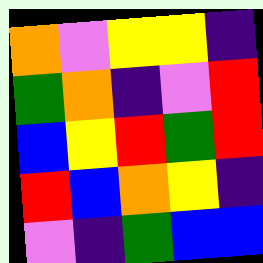[["orange", "violet", "yellow", "yellow", "indigo"], ["green", "orange", "indigo", "violet", "red"], ["blue", "yellow", "red", "green", "red"], ["red", "blue", "orange", "yellow", "indigo"], ["violet", "indigo", "green", "blue", "blue"]]